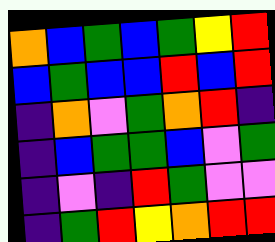[["orange", "blue", "green", "blue", "green", "yellow", "red"], ["blue", "green", "blue", "blue", "red", "blue", "red"], ["indigo", "orange", "violet", "green", "orange", "red", "indigo"], ["indigo", "blue", "green", "green", "blue", "violet", "green"], ["indigo", "violet", "indigo", "red", "green", "violet", "violet"], ["indigo", "green", "red", "yellow", "orange", "red", "red"]]